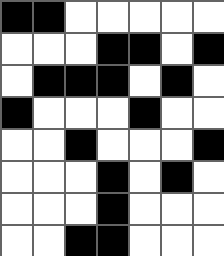[["black", "black", "white", "white", "white", "white", "white"], ["white", "white", "white", "black", "black", "white", "black"], ["white", "black", "black", "black", "white", "black", "white"], ["black", "white", "white", "white", "black", "white", "white"], ["white", "white", "black", "white", "white", "white", "black"], ["white", "white", "white", "black", "white", "black", "white"], ["white", "white", "white", "black", "white", "white", "white"], ["white", "white", "black", "black", "white", "white", "white"]]